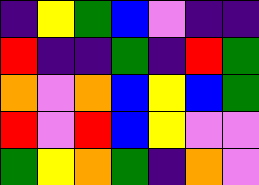[["indigo", "yellow", "green", "blue", "violet", "indigo", "indigo"], ["red", "indigo", "indigo", "green", "indigo", "red", "green"], ["orange", "violet", "orange", "blue", "yellow", "blue", "green"], ["red", "violet", "red", "blue", "yellow", "violet", "violet"], ["green", "yellow", "orange", "green", "indigo", "orange", "violet"]]